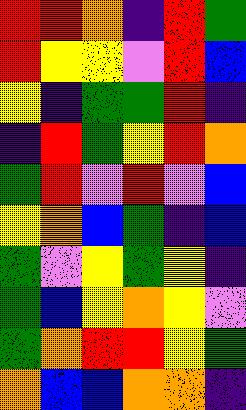[["red", "red", "orange", "indigo", "red", "green"], ["red", "yellow", "yellow", "violet", "red", "blue"], ["yellow", "indigo", "green", "green", "red", "indigo"], ["indigo", "red", "green", "yellow", "red", "orange"], ["green", "red", "violet", "red", "violet", "blue"], ["yellow", "orange", "blue", "green", "indigo", "blue"], ["green", "violet", "yellow", "green", "yellow", "indigo"], ["green", "blue", "yellow", "orange", "yellow", "violet"], ["green", "orange", "red", "red", "yellow", "green"], ["orange", "blue", "blue", "orange", "orange", "indigo"]]